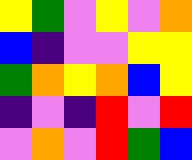[["yellow", "green", "violet", "yellow", "violet", "orange"], ["blue", "indigo", "violet", "violet", "yellow", "yellow"], ["green", "orange", "yellow", "orange", "blue", "yellow"], ["indigo", "violet", "indigo", "red", "violet", "red"], ["violet", "orange", "violet", "red", "green", "blue"]]